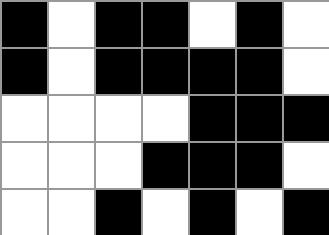[["black", "white", "black", "black", "white", "black", "white"], ["black", "white", "black", "black", "black", "black", "white"], ["white", "white", "white", "white", "black", "black", "black"], ["white", "white", "white", "black", "black", "black", "white"], ["white", "white", "black", "white", "black", "white", "black"]]